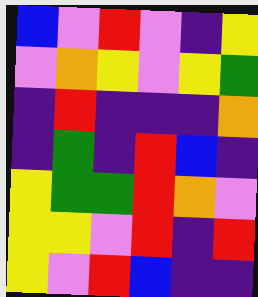[["blue", "violet", "red", "violet", "indigo", "yellow"], ["violet", "orange", "yellow", "violet", "yellow", "green"], ["indigo", "red", "indigo", "indigo", "indigo", "orange"], ["indigo", "green", "indigo", "red", "blue", "indigo"], ["yellow", "green", "green", "red", "orange", "violet"], ["yellow", "yellow", "violet", "red", "indigo", "red"], ["yellow", "violet", "red", "blue", "indigo", "indigo"]]